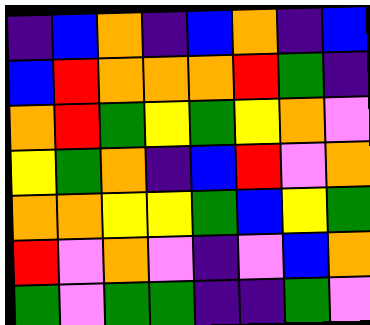[["indigo", "blue", "orange", "indigo", "blue", "orange", "indigo", "blue"], ["blue", "red", "orange", "orange", "orange", "red", "green", "indigo"], ["orange", "red", "green", "yellow", "green", "yellow", "orange", "violet"], ["yellow", "green", "orange", "indigo", "blue", "red", "violet", "orange"], ["orange", "orange", "yellow", "yellow", "green", "blue", "yellow", "green"], ["red", "violet", "orange", "violet", "indigo", "violet", "blue", "orange"], ["green", "violet", "green", "green", "indigo", "indigo", "green", "violet"]]